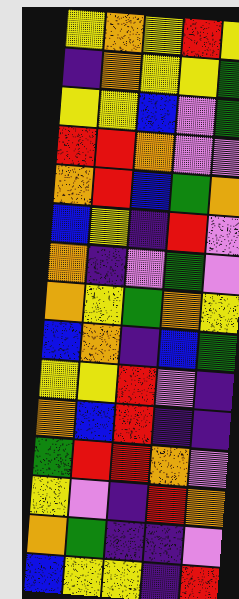[["yellow", "orange", "yellow", "red", "yellow"], ["indigo", "orange", "yellow", "yellow", "green"], ["yellow", "yellow", "blue", "violet", "green"], ["red", "red", "orange", "violet", "violet"], ["orange", "red", "blue", "green", "orange"], ["blue", "yellow", "indigo", "red", "violet"], ["orange", "indigo", "violet", "green", "violet"], ["orange", "yellow", "green", "orange", "yellow"], ["blue", "orange", "indigo", "blue", "green"], ["yellow", "yellow", "red", "violet", "indigo"], ["orange", "blue", "red", "indigo", "indigo"], ["green", "red", "red", "orange", "violet"], ["yellow", "violet", "indigo", "red", "orange"], ["orange", "green", "indigo", "indigo", "violet"], ["blue", "yellow", "yellow", "indigo", "red"]]